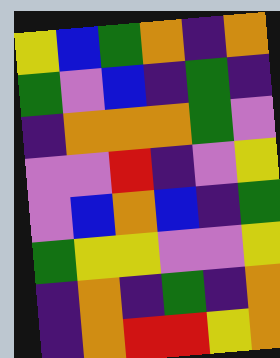[["yellow", "blue", "green", "orange", "indigo", "orange"], ["green", "violet", "blue", "indigo", "green", "indigo"], ["indigo", "orange", "orange", "orange", "green", "violet"], ["violet", "violet", "red", "indigo", "violet", "yellow"], ["violet", "blue", "orange", "blue", "indigo", "green"], ["green", "yellow", "yellow", "violet", "violet", "yellow"], ["indigo", "orange", "indigo", "green", "indigo", "orange"], ["indigo", "orange", "red", "red", "yellow", "orange"]]